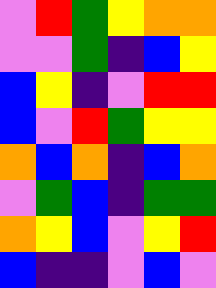[["violet", "red", "green", "yellow", "orange", "orange"], ["violet", "violet", "green", "indigo", "blue", "yellow"], ["blue", "yellow", "indigo", "violet", "red", "red"], ["blue", "violet", "red", "green", "yellow", "yellow"], ["orange", "blue", "orange", "indigo", "blue", "orange"], ["violet", "green", "blue", "indigo", "green", "green"], ["orange", "yellow", "blue", "violet", "yellow", "red"], ["blue", "indigo", "indigo", "violet", "blue", "violet"]]